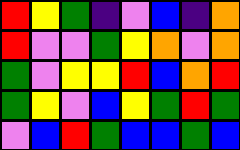[["red", "yellow", "green", "indigo", "violet", "blue", "indigo", "orange"], ["red", "violet", "violet", "green", "yellow", "orange", "violet", "orange"], ["green", "violet", "yellow", "yellow", "red", "blue", "orange", "red"], ["green", "yellow", "violet", "blue", "yellow", "green", "red", "green"], ["violet", "blue", "red", "green", "blue", "blue", "green", "blue"]]